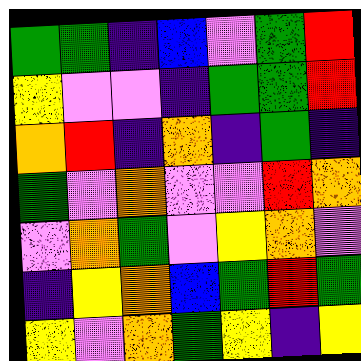[["green", "green", "indigo", "blue", "violet", "green", "red"], ["yellow", "violet", "violet", "indigo", "green", "green", "red"], ["orange", "red", "indigo", "orange", "indigo", "green", "indigo"], ["green", "violet", "orange", "violet", "violet", "red", "orange"], ["violet", "orange", "green", "violet", "yellow", "orange", "violet"], ["indigo", "yellow", "orange", "blue", "green", "red", "green"], ["yellow", "violet", "orange", "green", "yellow", "indigo", "yellow"]]